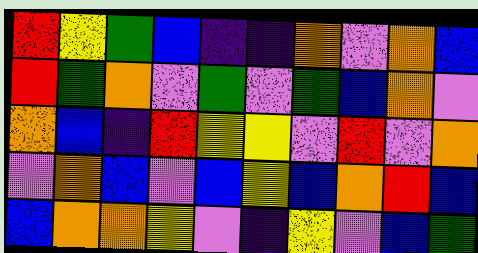[["red", "yellow", "green", "blue", "indigo", "indigo", "orange", "violet", "orange", "blue"], ["red", "green", "orange", "violet", "green", "violet", "green", "blue", "orange", "violet"], ["orange", "blue", "indigo", "red", "yellow", "yellow", "violet", "red", "violet", "orange"], ["violet", "orange", "blue", "violet", "blue", "yellow", "blue", "orange", "red", "blue"], ["blue", "orange", "orange", "yellow", "violet", "indigo", "yellow", "violet", "blue", "green"]]